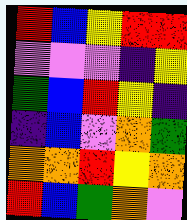[["red", "blue", "yellow", "red", "red"], ["violet", "violet", "violet", "indigo", "yellow"], ["green", "blue", "red", "yellow", "indigo"], ["indigo", "blue", "violet", "orange", "green"], ["orange", "orange", "red", "yellow", "orange"], ["red", "blue", "green", "orange", "violet"]]